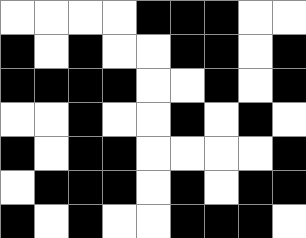[["white", "white", "white", "white", "black", "black", "black", "white", "white"], ["black", "white", "black", "white", "white", "black", "black", "white", "black"], ["black", "black", "black", "black", "white", "white", "black", "white", "black"], ["white", "white", "black", "white", "white", "black", "white", "black", "white"], ["black", "white", "black", "black", "white", "white", "white", "white", "black"], ["white", "black", "black", "black", "white", "black", "white", "black", "black"], ["black", "white", "black", "white", "white", "black", "black", "black", "white"]]